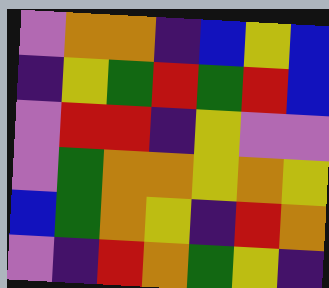[["violet", "orange", "orange", "indigo", "blue", "yellow", "blue"], ["indigo", "yellow", "green", "red", "green", "red", "blue"], ["violet", "red", "red", "indigo", "yellow", "violet", "violet"], ["violet", "green", "orange", "orange", "yellow", "orange", "yellow"], ["blue", "green", "orange", "yellow", "indigo", "red", "orange"], ["violet", "indigo", "red", "orange", "green", "yellow", "indigo"]]